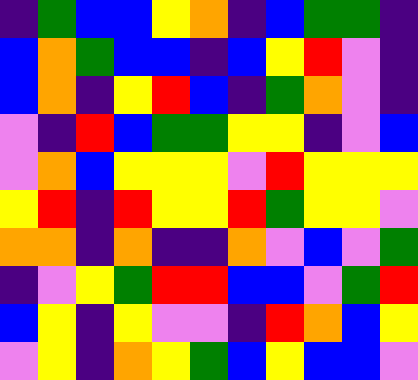[["indigo", "green", "blue", "blue", "yellow", "orange", "indigo", "blue", "green", "green", "indigo"], ["blue", "orange", "green", "blue", "blue", "indigo", "blue", "yellow", "red", "violet", "indigo"], ["blue", "orange", "indigo", "yellow", "red", "blue", "indigo", "green", "orange", "violet", "indigo"], ["violet", "indigo", "red", "blue", "green", "green", "yellow", "yellow", "indigo", "violet", "blue"], ["violet", "orange", "blue", "yellow", "yellow", "yellow", "violet", "red", "yellow", "yellow", "yellow"], ["yellow", "red", "indigo", "red", "yellow", "yellow", "red", "green", "yellow", "yellow", "violet"], ["orange", "orange", "indigo", "orange", "indigo", "indigo", "orange", "violet", "blue", "violet", "green"], ["indigo", "violet", "yellow", "green", "red", "red", "blue", "blue", "violet", "green", "red"], ["blue", "yellow", "indigo", "yellow", "violet", "violet", "indigo", "red", "orange", "blue", "yellow"], ["violet", "yellow", "indigo", "orange", "yellow", "green", "blue", "yellow", "blue", "blue", "violet"]]